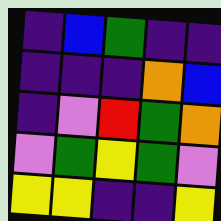[["indigo", "blue", "green", "indigo", "indigo"], ["indigo", "indigo", "indigo", "orange", "blue"], ["indigo", "violet", "red", "green", "orange"], ["violet", "green", "yellow", "green", "violet"], ["yellow", "yellow", "indigo", "indigo", "yellow"]]